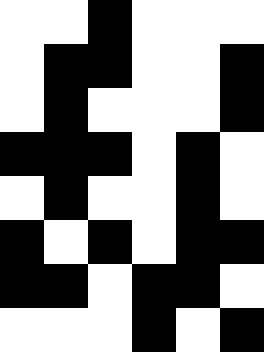[["white", "white", "black", "white", "white", "white"], ["white", "black", "black", "white", "white", "black"], ["white", "black", "white", "white", "white", "black"], ["black", "black", "black", "white", "black", "white"], ["white", "black", "white", "white", "black", "white"], ["black", "white", "black", "white", "black", "black"], ["black", "black", "white", "black", "black", "white"], ["white", "white", "white", "black", "white", "black"]]